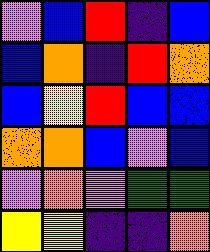[["violet", "blue", "red", "indigo", "blue"], ["blue", "orange", "indigo", "red", "orange"], ["blue", "yellow", "red", "blue", "blue"], ["orange", "orange", "blue", "violet", "blue"], ["violet", "orange", "violet", "green", "green"], ["yellow", "yellow", "indigo", "indigo", "orange"]]